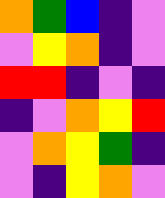[["orange", "green", "blue", "indigo", "violet"], ["violet", "yellow", "orange", "indigo", "violet"], ["red", "red", "indigo", "violet", "indigo"], ["indigo", "violet", "orange", "yellow", "red"], ["violet", "orange", "yellow", "green", "indigo"], ["violet", "indigo", "yellow", "orange", "violet"]]